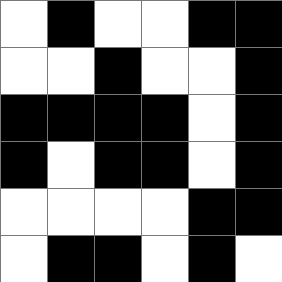[["white", "black", "white", "white", "black", "black"], ["white", "white", "black", "white", "white", "black"], ["black", "black", "black", "black", "white", "black"], ["black", "white", "black", "black", "white", "black"], ["white", "white", "white", "white", "black", "black"], ["white", "black", "black", "white", "black", "white"]]